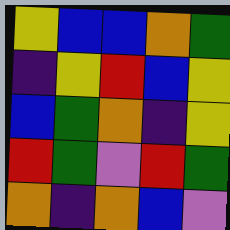[["yellow", "blue", "blue", "orange", "green"], ["indigo", "yellow", "red", "blue", "yellow"], ["blue", "green", "orange", "indigo", "yellow"], ["red", "green", "violet", "red", "green"], ["orange", "indigo", "orange", "blue", "violet"]]